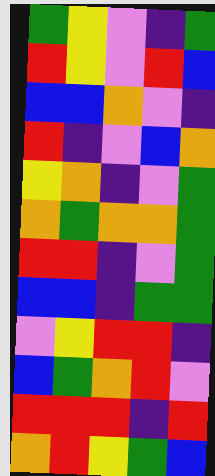[["green", "yellow", "violet", "indigo", "green"], ["red", "yellow", "violet", "red", "blue"], ["blue", "blue", "orange", "violet", "indigo"], ["red", "indigo", "violet", "blue", "orange"], ["yellow", "orange", "indigo", "violet", "green"], ["orange", "green", "orange", "orange", "green"], ["red", "red", "indigo", "violet", "green"], ["blue", "blue", "indigo", "green", "green"], ["violet", "yellow", "red", "red", "indigo"], ["blue", "green", "orange", "red", "violet"], ["red", "red", "red", "indigo", "red"], ["orange", "red", "yellow", "green", "blue"]]